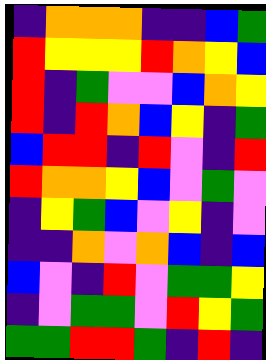[["indigo", "orange", "orange", "orange", "indigo", "indigo", "blue", "green"], ["red", "yellow", "yellow", "yellow", "red", "orange", "yellow", "blue"], ["red", "indigo", "green", "violet", "violet", "blue", "orange", "yellow"], ["red", "indigo", "red", "orange", "blue", "yellow", "indigo", "green"], ["blue", "red", "red", "indigo", "red", "violet", "indigo", "red"], ["red", "orange", "orange", "yellow", "blue", "violet", "green", "violet"], ["indigo", "yellow", "green", "blue", "violet", "yellow", "indigo", "violet"], ["indigo", "indigo", "orange", "violet", "orange", "blue", "indigo", "blue"], ["blue", "violet", "indigo", "red", "violet", "green", "green", "yellow"], ["indigo", "violet", "green", "green", "violet", "red", "yellow", "green"], ["green", "green", "red", "red", "green", "indigo", "red", "indigo"]]